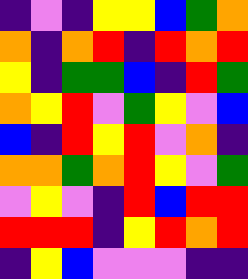[["indigo", "violet", "indigo", "yellow", "yellow", "blue", "green", "orange"], ["orange", "indigo", "orange", "red", "indigo", "red", "orange", "red"], ["yellow", "indigo", "green", "green", "blue", "indigo", "red", "green"], ["orange", "yellow", "red", "violet", "green", "yellow", "violet", "blue"], ["blue", "indigo", "red", "yellow", "red", "violet", "orange", "indigo"], ["orange", "orange", "green", "orange", "red", "yellow", "violet", "green"], ["violet", "yellow", "violet", "indigo", "red", "blue", "red", "red"], ["red", "red", "red", "indigo", "yellow", "red", "orange", "red"], ["indigo", "yellow", "blue", "violet", "violet", "violet", "indigo", "indigo"]]